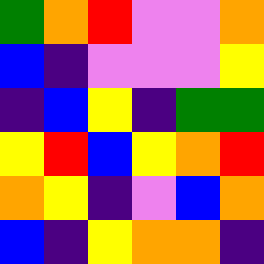[["green", "orange", "red", "violet", "violet", "orange"], ["blue", "indigo", "violet", "violet", "violet", "yellow"], ["indigo", "blue", "yellow", "indigo", "green", "green"], ["yellow", "red", "blue", "yellow", "orange", "red"], ["orange", "yellow", "indigo", "violet", "blue", "orange"], ["blue", "indigo", "yellow", "orange", "orange", "indigo"]]